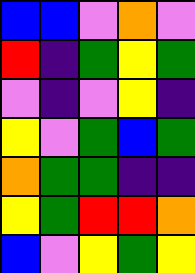[["blue", "blue", "violet", "orange", "violet"], ["red", "indigo", "green", "yellow", "green"], ["violet", "indigo", "violet", "yellow", "indigo"], ["yellow", "violet", "green", "blue", "green"], ["orange", "green", "green", "indigo", "indigo"], ["yellow", "green", "red", "red", "orange"], ["blue", "violet", "yellow", "green", "yellow"]]